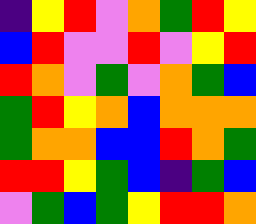[["indigo", "yellow", "red", "violet", "orange", "green", "red", "yellow"], ["blue", "red", "violet", "violet", "red", "violet", "yellow", "red"], ["red", "orange", "violet", "green", "violet", "orange", "green", "blue"], ["green", "red", "yellow", "orange", "blue", "orange", "orange", "orange"], ["green", "orange", "orange", "blue", "blue", "red", "orange", "green"], ["red", "red", "yellow", "green", "blue", "indigo", "green", "blue"], ["violet", "green", "blue", "green", "yellow", "red", "red", "orange"]]